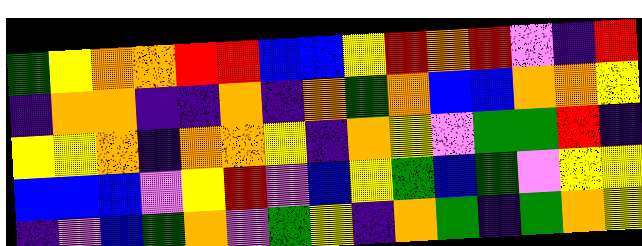[["green", "yellow", "orange", "orange", "red", "red", "blue", "blue", "yellow", "red", "orange", "red", "violet", "indigo", "red"], ["indigo", "orange", "orange", "indigo", "indigo", "orange", "indigo", "orange", "green", "orange", "blue", "blue", "orange", "orange", "yellow"], ["yellow", "yellow", "orange", "indigo", "orange", "orange", "yellow", "indigo", "orange", "yellow", "violet", "green", "green", "red", "indigo"], ["blue", "blue", "blue", "violet", "yellow", "red", "violet", "blue", "yellow", "green", "blue", "green", "violet", "yellow", "yellow"], ["indigo", "violet", "blue", "green", "orange", "violet", "green", "yellow", "indigo", "orange", "green", "indigo", "green", "orange", "yellow"]]